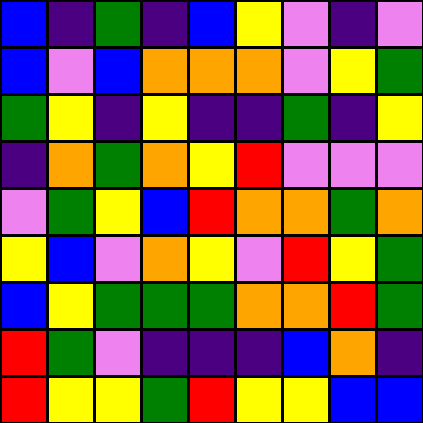[["blue", "indigo", "green", "indigo", "blue", "yellow", "violet", "indigo", "violet"], ["blue", "violet", "blue", "orange", "orange", "orange", "violet", "yellow", "green"], ["green", "yellow", "indigo", "yellow", "indigo", "indigo", "green", "indigo", "yellow"], ["indigo", "orange", "green", "orange", "yellow", "red", "violet", "violet", "violet"], ["violet", "green", "yellow", "blue", "red", "orange", "orange", "green", "orange"], ["yellow", "blue", "violet", "orange", "yellow", "violet", "red", "yellow", "green"], ["blue", "yellow", "green", "green", "green", "orange", "orange", "red", "green"], ["red", "green", "violet", "indigo", "indigo", "indigo", "blue", "orange", "indigo"], ["red", "yellow", "yellow", "green", "red", "yellow", "yellow", "blue", "blue"]]